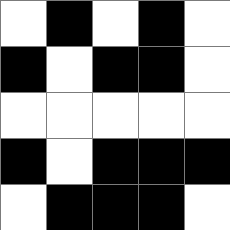[["white", "black", "white", "black", "white"], ["black", "white", "black", "black", "white"], ["white", "white", "white", "white", "white"], ["black", "white", "black", "black", "black"], ["white", "black", "black", "black", "white"]]